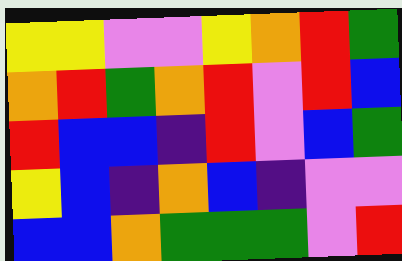[["yellow", "yellow", "violet", "violet", "yellow", "orange", "red", "green"], ["orange", "red", "green", "orange", "red", "violet", "red", "blue"], ["red", "blue", "blue", "indigo", "red", "violet", "blue", "green"], ["yellow", "blue", "indigo", "orange", "blue", "indigo", "violet", "violet"], ["blue", "blue", "orange", "green", "green", "green", "violet", "red"]]